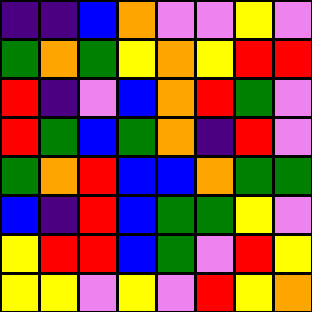[["indigo", "indigo", "blue", "orange", "violet", "violet", "yellow", "violet"], ["green", "orange", "green", "yellow", "orange", "yellow", "red", "red"], ["red", "indigo", "violet", "blue", "orange", "red", "green", "violet"], ["red", "green", "blue", "green", "orange", "indigo", "red", "violet"], ["green", "orange", "red", "blue", "blue", "orange", "green", "green"], ["blue", "indigo", "red", "blue", "green", "green", "yellow", "violet"], ["yellow", "red", "red", "blue", "green", "violet", "red", "yellow"], ["yellow", "yellow", "violet", "yellow", "violet", "red", "yellow", "orange"]]